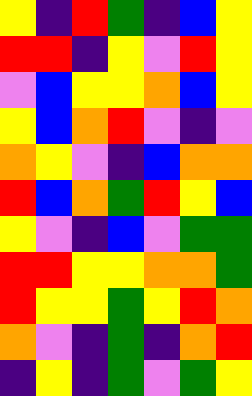[["yellow", "indigo", "red", "green", "indigo", "blue", "yellow"], ["red", "red", "indigo", "yellow", "violet", "red", "yellow"], ["violet", "blue", "yellow", "yellow", "orange", "blue", "yellow"], ["yellow", "blue", "orange", "red", "violet", "indigo", "violet"], ["orange", "yellow", "violet", "indigo", "blue", "orange", "orange"], ["red", "blue", "orange", "green", "red", "yellow", "blue"], ["yellow", "violet", "indigo", "blue", "violet", "green", "green"], ["red", "red", "yellow", "yellow", "orange", "orange", "green"], ["red", "yellow", "yellow", "green", "yellow", "red", "orange"], ["orange", "violet", "indigo", "green", "indigo", "orange", "red"], ["indigo", "yellow", "indigo", "green", "violet", "green", "yellow"]]